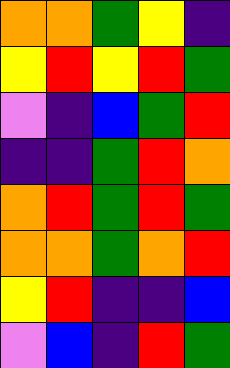[["orange", "orange", "green", "yellow", "indigo"], ["yellow", "red", "yellow", "red", "green"], ["violet", "indigo", "blue", "green", "red"], ["indigo", "indigo", "green", "red", "orange"], ["orange", "red", "green", "red", "green"], ["orange", "orange", "green", "orange", "red"], ["yellow", "red", "indigo", "indigo", "blue"], ["violet", "blue", "indigo", "red", "green"]]